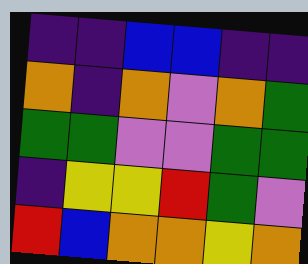[["indigo", "indigo", "blue", "blue", "indigo", "indigo"], ["orange", "indigo", "orange", "violet", "orange", "green"], ["green", "green", "violet", "violet", "green", "green"], ["indigo", "yellow", "yellow", "red", "green", "violet"], ["red", "blue", "orange", "orange", "yellow", "orange"]]